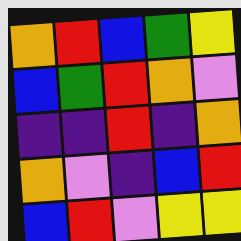[["orange", "red", "blue", "green", "yellow"], ["blue", "green", "red", "orange", "violet"], ["indigo", "indigo", "red", "indigo", "orange"], ["orange", "violet", "indigo", "blue", "red"], ["blue", "red", "violet", "yellow", "yellow"]]